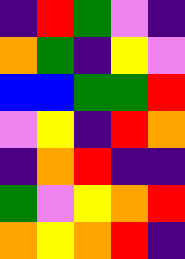[["indigo", "red", "green", "violet", "indigo"], ["orange", "green", "indigo", "yellow", "violet"], ["blue", "blue", "green", "green", "red"], ["violet", "yellow", "indigo", "red", "orange"], ["indigo", "orange", "red", "indigo", "indigo"], ["green", "violet", "yellow", "orange", "red"], ["orange", "yellow", "orange", "red", "indigo"]]